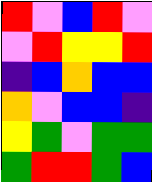[["red", "violet", "blue", "red", "violet"], ["violet", "red", "yellow", "yellow", "red"], ["indigo", "blue", "orange", "blue", "blue"], ["orange", "violet", "blue", "blue", "indigo"], ["yellow", "green", "violet", "green", "green"], ["green", "red", "red", "green", "blue"]]